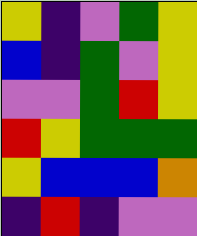[["yellow", "indigo", "violet", "green", "yellow"], ["blue", "indigo", "green", "violet", "yellow"], ["violet", "violet", "green", "red", "yellow"], ["red", "yellow", "green", "green", "green"], ["yellow", "blue", "blue", "blue", "orange"], ["indigo", "red", "indigo", "violet", "violet"]]